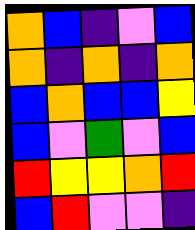[["orange", "blue", "indigo", "violet", "blue"], ["orange", "indigo", "orange", "indigo", "orange"], ["blue", "orange", "blue", "blue", "yellow"], ["blue", "violet", "green", "violet", "blue"], ["red", "yellow", "yellow", "orange", "red"], ["blue", "red", "violet", "violet", "indigo"]]